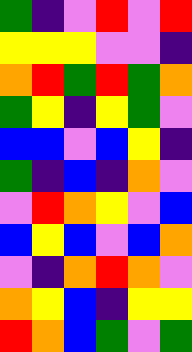[["green", "indigo", "violet", "red", "violet", "red"], ["yellow", "yellow", "yellow", "violet", "violet", "indigo"], ["orange", "red", "green", "red", "green", "orange"], ["green", "yellow", "indigo", "yellow", "green", "violet"], ["blue", "blue", "violet", "blue", "yellow", "indigo"], ["green", "indigo", "blue", "indigo", "orange", "violet"], ["violet", "red", "orange", "yellow", "violet", "blue"], ["blue", "yellow", "blue", "violet", "blue", "orange"], ["violet", "indigo", "orange", "red", "orange", "violet"], ["orange", "yellow", "blue", "indigo", "yellow", "yellow"], ["red", "orange", "blue", "green", "violet", "green"]]